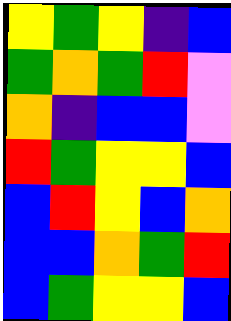[["yellow", "green", "yellow", "indigo", "blue"], ["green", "orange", "green", "red", "violet"], ["orange", "indigo", "blue", "blue", "violet"], ["red", "green", "yellow", "yellow", "blue"], ["blue", "red", "yellow", "blue", "orange"], ["blue", "blue", "orange", "green", "red"], ["blue", "green", "yellow", "yellow", "blue"]]